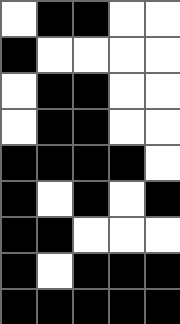[["white", "black", "black", "white", "white"], ["black", "white", "white", "white", "white"], ["white", "black", "black", "white", "white"], ["white", "black", "black", "white", "white"], ["black", "black", "black", "black", "white"], ["black", "white", "black", "white", "black"], ["black", "black", "white", "white", "white"], ["black", "white", "black", "black", "black"], ["black", "black", "black", "black", "black"]]